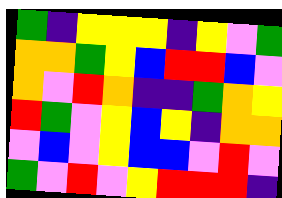[["green", "indigo", "yellow", "yellow", "yellow", "indigo", "yellow", "violet", "green"], ["orange", "orange", "green", "yellow", "blue", "red", "red", "blue", "violet"], ["orange", "violet", "red", "orange", "indigo", "indigo", "green", "orange", "yellow"], ["red", "green", "violet", "yellow", "blue", "yellow", "indigo", "orange", "orange"], ["violet", "blue", "violet", "yellow", "blue", "blue", "violet", "red", "violet"], ["green", "violet", "red", "violet", "yellow", "red", "red", "red", "indigo"]]